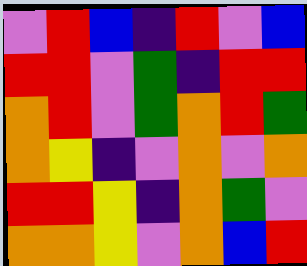[["violet", "red", "blue", "indigo", "red", "violet", "blue"], ["red", "red", "violet", "green", "indigo", "red", "red"], ["orange", "red", "violet", "green", "orange", "red", "green"], ["orange", "yellow", "indigo", "violet", "orange", "violet", "orange"], ["red", "red", "yellow", "indigo", "orange", "green", "violet"], ["orange", "orange", "yellow", "violet", "orange", "blue", "red"]]